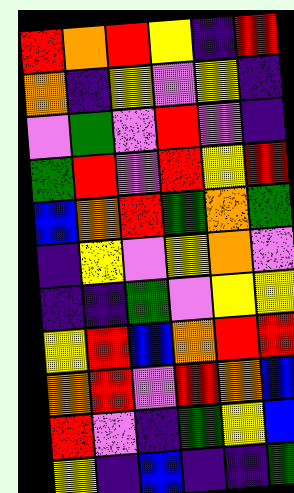[["red", "orange", "red", "yellow", "indigo", "red"], ["orange", "indigo", "yellow", "violet", "yellow", "indigo"], ["violet", "green", "violet", "red", "violet", "indigo"], ["green", "red", "violet", "red", "yellow", "red"], ["blue", "orange", "red", "green", "orange", "green"], ["indigo", "yellow", "violet", "yellow", "orange", "violet"], ["indigo", "indigo", "green", "violet", "yellow", "yellow"], ["yellow", "red", "blue", "orange", "red", "red"], ["orange", "red", "violet", "red", "orange", "blue"], ["red", "violet", "indigo", "green", "yellow", "blue"], ["yellow", "indigo", "blue", "indigo", "indigo", "green"]]